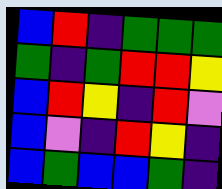[["blue", "red", "indigo", "green", "green", "green"], ["green", "indigo", "green", "red", "red", "yellow"], ["blue", "red", "yellow", "indigo", "red", "violet"], ["blue", "violet", "indigo", "red", "yellow", "indigo"], ["blue", "green", "blue", "blue", "green", "indigo"]]